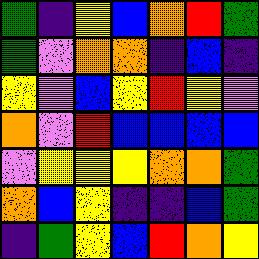[["green", "indigo", "yellow", "blue", "orange", "red", "green"], ["green", "violet", "orange", "orange", "indigo", "blue", "indigo"], ["yellow", "violet", "blue", "yellow", "red", "yellow", "violet"], ["orange", "violet", "red", "blue", "blue", "blue", "blue"], ["violet", "yellow", "yellow", "yellow", "orange", "orange", "green"], ["orange", "blue", "yellow", "indigo", "indigo", "blue", "green"], ["indigo", "green", "yellow", "blue", "red", "orange", "yellow"]]